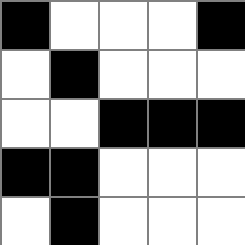[["black", "white", "white", "white", "black"], ["white", "black", "white", "white", "white"], ["white", "white", "black", "black", "black"], ["black", "black", "white", "white", "white"], ["white", "black", "white", "white", "white"]]